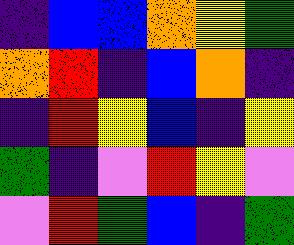[["indigo", "blue", "blue", "orange", "yellow", "green"], ["orange", "red", "indigo", "blue", "orange", "indigo"], ["indigo", "red", "yellow", "blue", "indigo", "yellow"], ["green", "indigo", "violet", "red", "yellow", "violet"], ["violet", "red", "green", "blue", "indigo", "green"]]